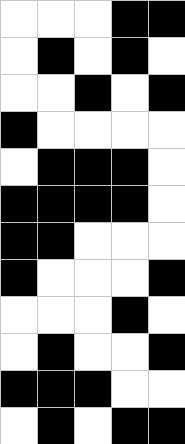[["white", "white", "white", "black", "black"], ["white", "black", "white", "black", "white"], ["white", "white", "black", "white", "black"], ["black", "white", "white", "white", "white"], ["white", "black", "black", "black", "white"], ["black", "black", "black", "black", "white"], ["black", "black", "white", "white", "white"], ["black", "white", "white", "white", "black"], ["white", "white", "white", "black", "white"], ["white", "black", "white", "white", "black"], ["black", "black", "black", "white", "white"], ["white", "black", "white", "black", "black"]]